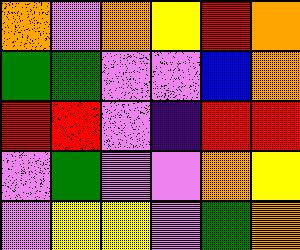[["orange", "violet", "orange", "yellow", "red", "orange"], ["green", "green", "violet", "violet", "blue", "orange"], ["red", "red", "violet", "indigo", "red", "red"], ["violet", "green", "violet", "violet", "orange", "yellow"], ["violet", "yellow", "yellow", "violet", "green", "orange"]]